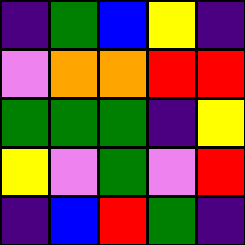[["indigo", "green", "blue", "yellow", "indigo"], ["violet", "orange", "orange", "red", "red"], ["green", "green", "green", "indigo", "yellow"], ["yellow", "violet", "green", "violet", "red"], ["indigo", "blue", "red", "green", "indigo"]]